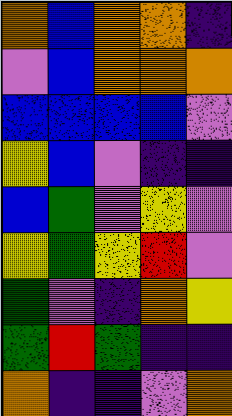[["orange", "blue", "orange", "orange", "indigo"], ["violet", "blue", "orange", "orange", "orange"], ["blue", "blue", "blue", "blue", "violet"], ["yellow", "blue", "violet", "indigo", "indigo"], ["blue", "green", "violet", "yellow", "violet"], ["yellow", "green", "yellow", "red", "violet"], ["green", "violet", "indigo", "orange", "yellow"], ["green", "red", "green", "indigo", "indigo"], ["orange", "indigo", "indigo", "violet", "orange"]]